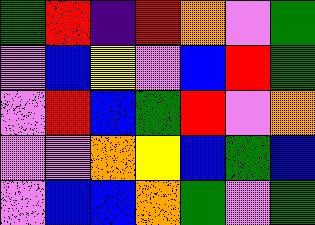[["green", "red", "indigo", "red", "orange", "violet", "green"], ["violet", "blue", "yellow", "violet", "blue", "red", "green"], ["violet", "red", "blue", "green", "red", "violet", "orange"], ["violet", "violet", "orange", "yellow", "blue", "green", "blue"], ["violet", "blue", "blue", "orange", "green", "violet", "green"]]